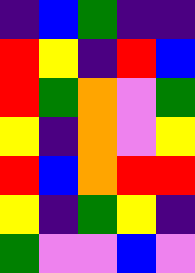[["indigo", "blue", "green", "indigo", "indigo"], ["red", "yellow", "indigo", "red", "blue"], ["red", "green", "orange", "violet", "green"], ["yellow", "indigo", "orange", "violet", "yellow"], ["red", "blue", "orange", "red", "red"], ["yellow", "indigo", "green", "yellow", "indigo"], ["green", "violet", "violet", "blue", "violet"]]